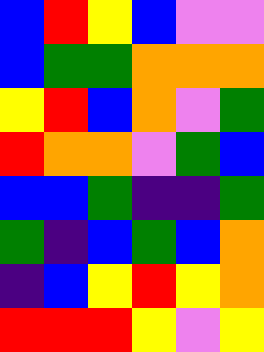[["blue", "red", "yellow", "blue", "violet", "violet"], ["blue", "green", "green", "orange", "orange", "orange"], ["yellow", "red", "blue", "orange", "violet", "green"], ["red", "orange", "orange", "violet", "green", "blue"], ["blue", "blue", "green", "indigo", "indigo", "green"], ["green", "indigo", "blue", "green", "blue", "orange"], ["indigo", "blue", "yellow", "red", "yellow", "orange"], ["red", "red", "red", "yellow", "violet", "yellow"]]